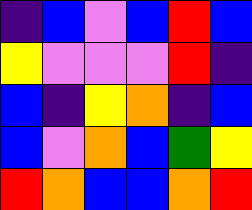[["indigo", "blue", "violet", "blue", "red", "blue"], ["yellow", "violet", "violet", "violet", "red", "indigo"], ["blue", "indigo", "yellow", "orange", "indigo", "blue"], ["blue", "violet", "orange", "blue", "green", "yellow"], ["red", "orange", "blue", "blue", "orange", "red"]]